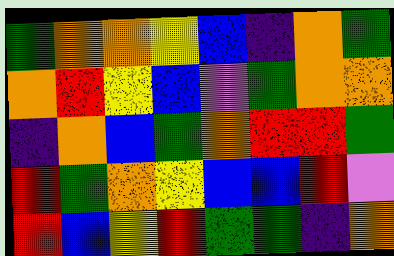[["green", "orange", "orange", "yellow", "blue", "indigo", "orange", "green"], ["orange", "red", "yellow", "blue", "violet", "green", "orange", "orange"], ["indigo", "orange", "blue", "green", "orange", "red", "red", "green"], ["red", "green", "orange", "yellow", "blue", "blue", "red", "violet"], ["red", "blue", "yellow", "red", "green", "green", "indigo", "orange"]]